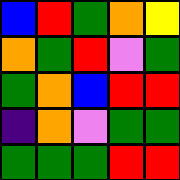[["blue", "red", "green", "orange", "yellow"], ["orange", "green", "red", "violet", "green"], ["green", "orange", "blue", "red", "red"], ["indigo", "orange", "violet", "green", "green"], ["green", "green", "green", "red", "red"]]